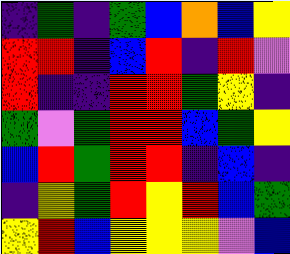[["indigo", "green", "indigo", "green", "blue", "orange", "blue", "yellow"], ["red", "red", "indigo", "blue", "red", "indigo", "red", "violet"], ["red", "indigo", "indigo", "red", "red", "green", "yellow", "indigo"], ["green", "violet", "green", "red", "red", "blue", "green", "yellow"], ["blue", "red", "green", "red", "red", "indigo", "blue", "indigo"], ["indigo", "yellow", "green", "red", "yellow", "red", "blue", "green"], ["yellow", "red", "blue", "yellow", "yellow", "yellow", "violet", "blue"]]